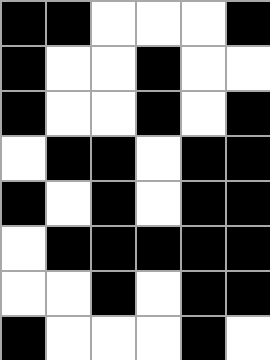[["black", "black", "white", "white", "white", "black"], ["black", "white", "white", "black", "white", "white"], ["black", "white", "white", "black", "white", "black"], ["white", "black", "black", "white", "black", "black"], ["black", "white", "black", "white", "black", "black"], ["white", "black", "black", "black", "black", "black"], ["white", "white", "black", "white", "black", "black"], ["black", "white", "white", "white", "black", "white"]]